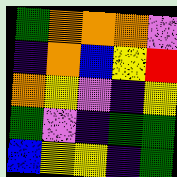[["green", "orange", "orange", "orange", "violet"], ["indigo", "orange", "blue", "yellow", "red"], ["orange", "yellow", "violet", "indigo", "yellow"], ["green", "violet", "indigo", "green", "green"], ["blue", "yellow", "yellow", "indigo", "green"]]